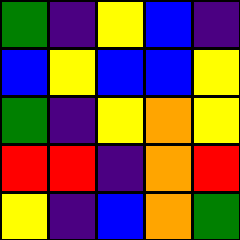[["green", "indigo", "yellow", "blue", "indigo"], ["blue", "yellow", "blue", "blue", "yellow"], ["green", "indigo", "yellow", "orange", "yellow"], ["red", "red", "indigo", "orange", "red"], ["yellow", "indigo", "blue", "orange", "green"]]